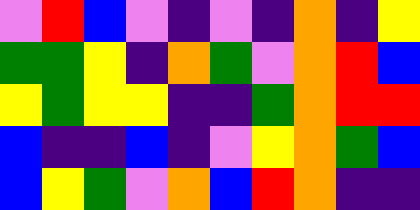[["violet", "red", "blue", "violet", "indigo", "violet", "indigo", "orange", "indigo", "yellow"], ["green", "green", "yellow", "indigo", "orange", "green", "violet", "orange", "red", "blue"], ["yellow", "green", "yellow", "yellow", "indigo", "indigo", "green", "orange", "red", "red"], ["blue", "indigo", "indigo", "blue", "indigo", "violet", "yellow", "orange", "green", "blue"], ["blue", "yellow", "green", "violet", "orange", "blue", "red", "orange", "indigo", "indigo"]]